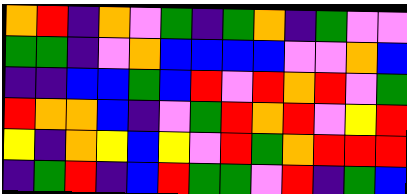[["orange", "red", "indigo", "orange", "violet", "green", "indigo", "green", "orange", "indigo", "green", "violet", "violet"], ["green", "green", "indigo", "violet", "orange", "blue", "blue", "blue", "blue", "violet", "violet", "orange", "blue"], ["indigo", "indigo", "blue", "blue", "green", "blue", "red", "violet", "red", "orange", "red", "violet", "green"], ["red", "orange", "orange", "blue", "indigo", "violet", "green", "red", "orange", "red", "violet", "yellow", "red"], ["yellow", "indigo", "orange", "yellow", "blue", "yellow", "violet", "red", "green", "orange", "red", "red", "red"], ["indigo", "green", "red", "indigo", "blue", "red", "green", "green", "violet", "red", "indigo", "green", "blue"]]